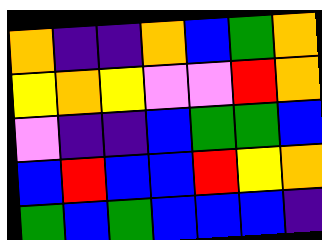[["orange", "indigo", "indigo", "orange", "blue", "green", "orange"], ["yellow", "orange", "yellow", "violet", "violet", "red", "orange"], ["violet", "indigo", "indigo", "blue", "green", "green", "blue"], ["blue", "red", "blue", "blue", "red", "yellow", "orange"], ["green", "blue", "green", "blue", "blue", "blue", "indigo"]]